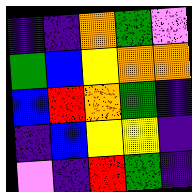[["indigo", "indigo", "orange", "green", "violet"], ["green", "blue", "yellow", "orange", "orange"], ["blue", "red", "orange", "green", "indigo"], ["indigo", "blue", "yellow", "yellow", "indigo"], ["violet", "indigo", "red", "green", "indigo"]]